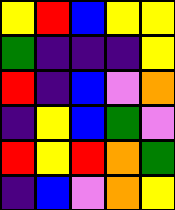[["yellow", "red", "blue", "yellow", "yellow"], ["green", "indigo", "indigo", "indigo", "yellow"], ["red", "indigo", "blue", "violet", "orange"], ["indigo", "yellow", "blue", "green", "violet"], ["red", "yellow", "red", "orange", "green"], ["indigo", "blue", "violet", "orange", "yellow"]]